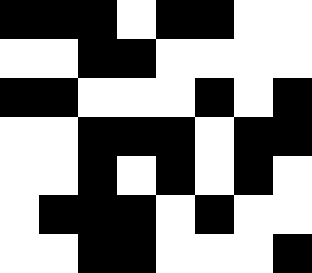[["black", "black", "black", "white", "black", "black", "white", "white"], ["white", "white", "black", "black", "white", "white", "white", "white"], ["black", "black", "white", "white", "white", "black", "white", "black"], ["white", "white", "black", "black", "black", "white", "black", "black"], ["white", "white", "black", "white", "black", "white", "black", "white"], ["white", "black", "black", "black", "white", "black", "white", "white"], ["white", "white", "black", "black", "white", "white", "white", "black"]]